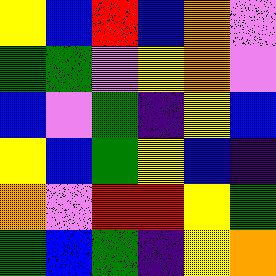[["yellow", "blue", "red", "blue", "orange", "violet"], ["green", "green", "violet", "yellow", "orange", "violet"], ["blue", "violet", "green", "indigo", "yellow", "blue"], ["yellow", "blue", "green", "yellow", "blue", "indigo"], ["orange", "violet", "red", "red", "yellow", "green"], ["green", "blue", "green", "indigo", "yellow", "orange"]]